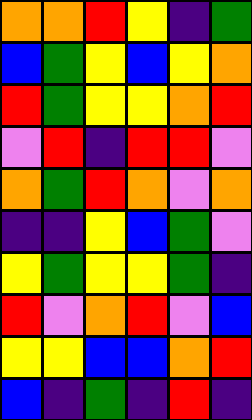[["orange", "orange", "red", "yellow", "indigo", "green"], ["blue", "green", "yellow", "blue", "yellow", "orange"], ["red", "green", "yellow", "yellow", "orange", "red"], ["violet", "red", "indigo", "red", "red", "violet"], ["orange", "green", "red", "orange", "violet", "orange"], ["indigo", "indigo", "yellow", "blue", "green", "violet"], ["yellow", "green", "yellow", "yellow", "green", "indigo"], ["red", "violet", "orange", "red", "violet", "blue"], ["yellow", "yellow", "blue", "blue", "orange", "red"], ["blue", "indigo", "green", "indigo", "red", "indigo"]]